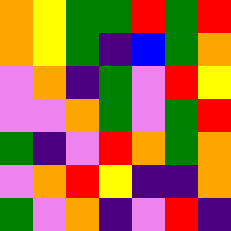[["orange", "yellow", "green", "green", "red", "green", "red"], ["orange", "yellow", "green", "indigo", "blue", "green", "orange"], ["violet", "orange", "indigo", "green", "violet", "red", "yellow"], ["violet", "violet", "orange", "green", "violet", "green", "red"], ["green", "indigo", "violet", "red", "orange", "green", "orange"], ["violet", "orange", "red", "yellow", "indigo", "indigo", "orange"], ["green", "violet", "orange", "indigo", "violet", "red", "indigo"]]